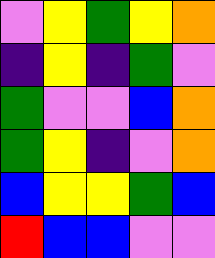[["violet", "yellow", "green", "yellow", "orange"], ["indigo", "yellow", "indigo", "green", "violet"], ["green", "violet", "violet", "blue", "orange"], ["green", "yellow", "indigo", "violet", "orange"], ["blue", "yellow", "yellow", "green", "blue"], ["red", "blue", "blue", "violet", "violet"]]